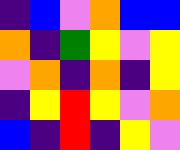[["indigo", "blue", "violet", "orange", "blue", "blue"], ["orange", "indigo", "green", "yellow", "violet", "yellow"], ["violet", "orange", "indigo", "orange", "indigo", "yellow"], ["indigo", "yellow", "red", "yellow", "violet", "orange"], ["blue", "indigo", "red", "indigo", "yellow", "violet"]]